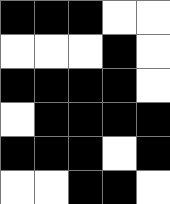[["black", "black", "black", "white", "white"], ["white", "white", "white", "black", "white"], ["black", "black", "black", "black", "white"], ["white", "black", "black", "black", "black"], ["black", "black", "black", "white", "black"], ["white", "white", "black", "black", "white"]]